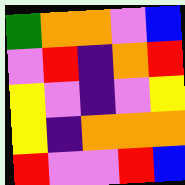[["green", "orange", "orange", "violet", "blue"], ["violet", "red", "indigo", "orange", "red"], ["yellow", "violet", "indigo", "violet", "yellow"], ["yellow", "indigo", "orange", "orange", "orange"], ["red", "violet", "violet", "red", "blue"]]